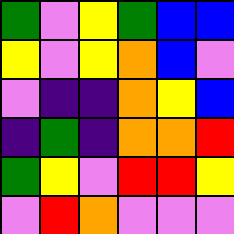[["green", "violet", "yellow", "green", "blue", "blue"], ["yellow", "violet", "yellow", "orange", "blue", "violet"], ["violet", "indigo", "indigo", "orange", "yellow", "blue"], ["indigo", "green", "indigo", "orange", "orange", "red"], ["green", "yellow", "violet", "red", "red", "yellow"], ["violet", "red", "orange", "violet", "violet", "violet"]]